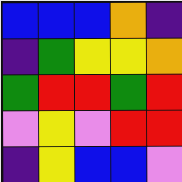[["blue", "blue", "blue", "orange", "indigo"], ["indigo", "green", "yellow", "yellow", "orange"], ["green", "red", "red", "green", "red"], ["violet", "yellow", "violet", "red", "red"], ["indigo", "yellow", "blue", "blue", "violet"]]